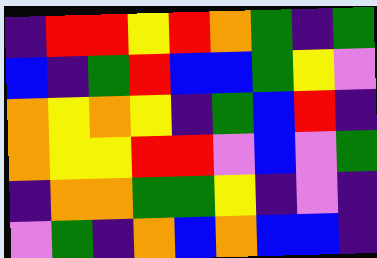[["indigo", "red", "red", "yellow", "red", "orange", "green", "indigo", "green"], ["blue", "indigo", "green", "red", "blue", "blue", "green", "yellow", "violet"], ["orange", "yellow", "orange", "yellow", "indigo", "green", "blue", "red", "indigo"], ["orange", "yellow", "yellow", "red", "red", "violet", "blue", "violet", "green"], ["indigo", "orange", "orange", "green", "green", "yellow", "indigo", "violet", "indigo"], ["violet", "green", "indigo", "orange", "blue", "orange", "blue", "blue", "indigo"]]